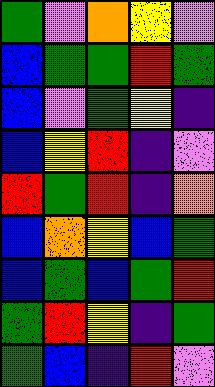[["green", "violet", "orange", "yellow", "violet"], ["blue", "green", "green", "red", "green"], ["blue", "violet", "green", "yellow", "indigo"], ["blue", "yellow", "red", "indigo", "violet"], ["red", "green", "red", "indigo", "orange"], ["blue", "orange", "yellow", "blue", "green"], ["blue", "green", "blue", "green", "red"], ["green", "red", "yellow", "indigo", "green"], ["green", "blue", "indigo", "red", "violet"]]